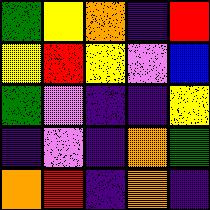[["green", "yellow", "orange", "indigo", "red"], ["yellow", "red", "yellow", "violet", "blue"], ["green", "violet", "indigo", "indigo", "yellow"], ["indigo", "violet", "indigo", "orange", "green"], ["orange", "red", "indigo", "orange", "indigo"]]